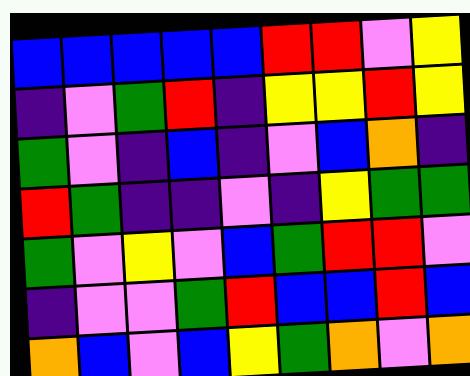[["blue", "blue", "blue", "blue", "blue", "red", "red", "violet", "yellow"], ["indigo", "violet", "green", "red", "indigo", "yellow", "yellow", "red", "yellow"], ["green", "violet", "indigo", "blue", "indigo", "violet", "blue", "orange", "indigo"], ["red", "green", "indigo", "indigo", "violet", "indigo", "yellow", "green", "green"], ["green", "violet", "yellow", "violet", "blue", "green", "red", "red", "violet"], ["indigo", "violet", "violet", "green", "red", "blue", "blue", "red", "blue"], ["orange", "blue", "violet", "blue", "yellow", "green", "orange", "violet", "orange"]]